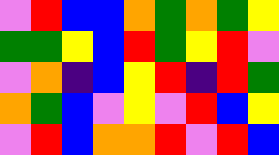[["violet", "red", "blue", "blue", "orange", "green", "orange", "green", "yellow"], ["green", "green", "yellow", "blue", "red", "green", "yellow", "red", "violet"], ["violet", "orange", "indigo", "blue", "yellow", "red", "indigo", "red", "green"], ["orange", "green", "blue", "violet", "yellow", "violet", "red", "blue", "yellow"], ["violet", "red", "blue", "orange", "orange", "red", "violet", "red", "blue"]]